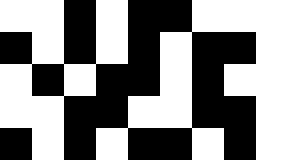[["white", "white", "black", "white", "black", "black", "white", "white", "white"], ["black", "white", "black", "white", "black", "white", "black", "black", "white"], ["white", "black", "white", "black", "black", "white", "black", "white", "white"], ["white", "white", "black", "black", "white", "white", "black", "black", "white"], ["black", "white", "black", "white", "black", "black", "white", "black", "white"]]